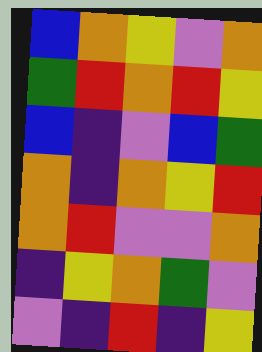[["blue", "orange", "yellow", "violet", "orange"], ["green", "red", "orange", "red", "yellow"], ["blue", "indigo", "violet", "blue", "green"], ["orange", "indigo", "orange", "yellow", "red"], ["orange", "red", "violet", "violet", "orange"], ["indigo", "yellow", "orange", "green", "violet"], ["violet", "indigo", "red", "indigo", "yellow"]]